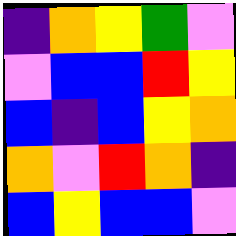[["indigo", "orange", "yellow", "green", "violet"], ["violet", "blue", "blue", "red", "yellow"], ["blue", "indigo", "blue", "yellow", "orange"], ["orange", "violet", "red", "orange", "indigo"], ["blue", "yellow", "blue", "blue", "violet"]]